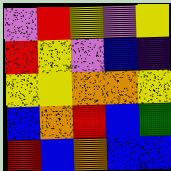[["violet", "red", "yellow", "violet", "yellow"], ["red", "yellow", "violet", "blue", "indigo"], ["yellow", "yellow", "orange", "orange", "yellow"], ["blue", "orange", "red", "blue", "green"], ["red", "blue", "orange", "blue", "blue"]]